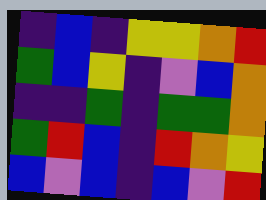[["indigo", "blue", "indigo", "yellow", "yellow", "orange", "red"], ["green", "blue", "yellow", "indigo", "violet", "blue", "orange"], ["indigo", "indigo", "green", "indigo", "green", "green", "orange"], ["green", "red", "blue", "indigo", "red", "orange", "yellow"], ["blue", "violet", "blue", "indigo", "blue", "violet", "red"]]